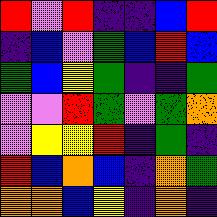[["red", "violet", "red", "indigo", "indigo", "blue", "red"], ["indigo", "blue", "violet", "green", "blue", "red", "blue"], ["green", "blue", "yellow", "green", "indigo", "indigo", "green"], ["violet", "violet", "red", "green", "violet", "green", "orange"], ["violet", "yellow", "yellow", "red", "indigo", "green", "indigo"], ["red", "blue", "orange", "blue", "indigo", "orange", "green"], ["orange", "orange", "blue", "yellow", "indigo", "orange", "indigo"]]